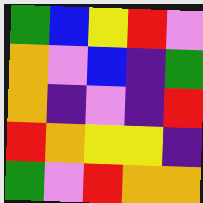[["green", "blue", "yellow", "red", "violet"], ["orange", "violet", "blue", "indigo", "green"], ["orange", "indigo", "violet", "indigo", "red"], ["red", "orange", "yellow", "yellow", "indigo"], ["green", "violet", "red", "orange", "orange"]]